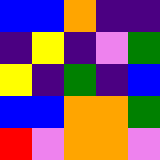[["blue", "blue", "orange", "indigo", "indigo"], ["indigo", "yellow", "indigo", "violet", "green"], ["yellow", "indigo", "green", "indigo", "blue"], ["blue", "blue", "orange", "orange", "green"], ["red", "violet", "orange", "orange", "violet"]]